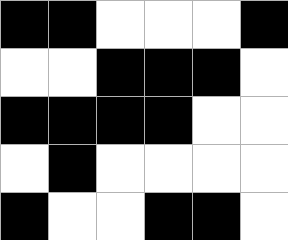[["black", "black", "white", "white", "white", "black"], ["white", "white", "black", "black", "black", "white"], ["black", "black", "black", "black", "white", "white"], ["white", "black", "white", "white", "white", "white"], ["black", "white", "white", "black", "black", "white"]]